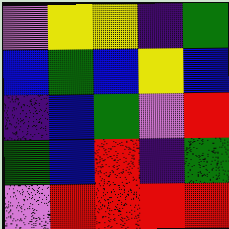[["violet", "yellow", "yellow", "indigo", "green"], ["blue", "green", "blue", "yellow", "blue"], ["indigo", "blue", "green", "violet", "red"], ["green", "blue", "red", "indigo", "green"], ["violet", "red", "red", "red", "red"]]